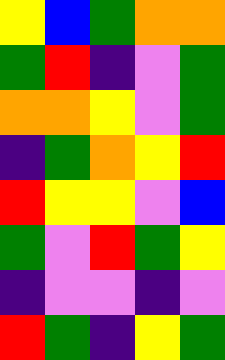[["yellow", "blue", "green", "orange", "orange"], ["green", "red", "indigo", "violet", "green"], ["orange", "orange", "yellow", "violet", "green"], ["indigo", "green", "orange", "yellow", "red"], ["red", "yellow", "yellow", "violet", "blue"], ["green", "violet", "red", "green", "yellow"], ["indigo", "violet", "violet", "indigo", "violet"], ["red", "green", "indigo", "yellow", "green"]]